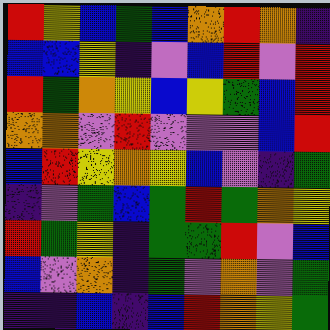[["red", "yellow", "blue", "green", "blue", "orange", "red", "orange", "indigo"], ["blue", "blue", "yellow", "indigo", "violet", "blue", "red", "violet", "red"], ["red", "green", "orange", "yellow", "blue", "yellow", "green", "blue", "red"], ["orange", "orange", "violet", "red", "violet", "violet", "violet", "blue", "red"], ["blue", "red", "yellow", "orange", "yellow", "blue", "violet", "indigo", "green"], ["indigo", "violet", "green", "blue", "green", "red", "green", "orange", "yellow"], ["red", "green", "yellow", "indigo", "green", "green", "red", "violet", "blue"], ["blue", "violet", "orange", "indigo", "green", "violet", "orange", "violet", "green"], ["indigo", "indigo", "blue", "indigo", "blue", "red", "orange", "yellow", "green"]]